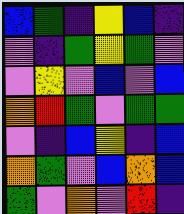[["blue", "green", "indigo", "yellow", "blue", "indigo"], ["violet", "indigo", "green", "yellow", "green", "violet"], ["violet", "yellow", "violet", "blue", "violet", "blue"], ["orange", "red", "green", "violet", "green", "green"], ["violet", "indigo", "blue", "yellow", "indigo", "blue"], ["orange", "green", "violet", "blue", "orange", "blue"], ["green", "violet", "orange", "violet", "red", "indigo"]]